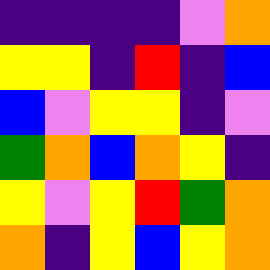[["indigo", "indigo", "indigo", "indigo", "violet", "orange"], ["yellow", "yellow", "indigo", "red", "indigo", "blue"], ["blue", "violet", "yellow", "yellow", "indigo", "violet"], ["green", "orange", "blue", "orange", "yellow", "indigo"], ["yellow", "violet", "yellow", "red", "green", "orange"], ["orange", "indigo", "yellow", "blue", "yellow", "orange"]]